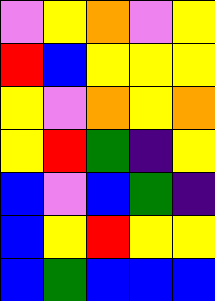[["violet", "yellow", "orange", "violet", "yellow"], ["red", "blue", "yellow", "yellow", "yellow"], ["yellow", "violet", "orange", "yellow", "orange"], ["yellow", "red", "green", "indigo", "yellow"], ["blue", "violet", "blue", "green", "indigo"], ["blue", "yellow", "red", "yellow", "yellow"], ["blue", "green", "blue", "blue", "blue"]]